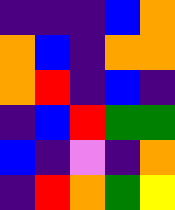[["indigo", "indigo", "indigo", "blue", "orange"], ["orange", "blue", "indigo", "orange", "orange"], ["orange", "red", "indigo", "blue", "indigo"], ["indigo", "blue", "red", "green", "green"], ["blue", "indigo", "violet", "indigo", "orange"], ["indigo", "red", "orange", "green", "yellow"]]